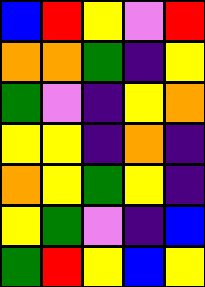[["blue", "red", "yellow", "violet", "red"], ["orange", "orange", "green", "indigo", "yellow"], ["green", "violet", "indigo", "yellow", "orange"], ["yellow", "yellow", "indigo", "orange", "indigo"], ["orange", "yellow", "green", "yellow", "indigo"], ["yellow", "green", "violet", "indigo", "blue"], ["green", "red", "yellow", "blue", "yellow"]]